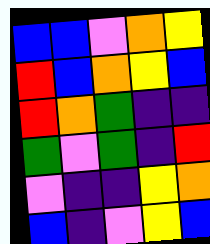[["blue", "blue", "violet", "orange", "yellow"], ["red", "blue", "orange", "yellow", "blue"], ["red", "orange", "green", "indigo", "indigo"], ["green", "violet", "green", "indigo", "red"], ["violet", "indigo", "indigo", "yellow", "orange"], ["blue", "indigo", "violet", "yellow", "blue"]]